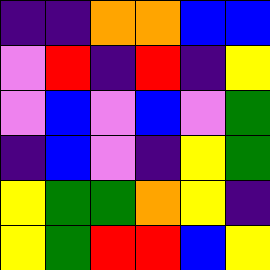[["indigo", "indigo", "orange", "orange", "blue", "blue"], ["violet", "red", "indigo", "red", "indigo", "yellow"], ["violet", "blue", "violet", "blue", "violet", "green"], ["indigo", "blue", "violet", "indigo", "yellow", "green"], ["yellow", "green", "green", "orange", "yellow", "indigo"], ["yellow", "green", "red", "red", "blue", "yellow"]]